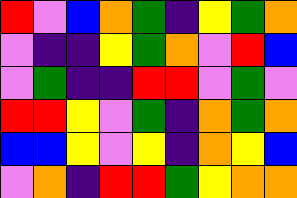[["red", "violet", "blue", "orange", "green", "indigo", "yellow", "green", "orange"], ["violet", "indigo", "indigo", "yellow", "green", "orange", "violet", "red", "blue"], ["violet", "green", "indigo", "indigo", "red", "red", "violet", "green", "violet"], ["red", "red", "yellow", "violet", "green", "indigo", "orange", "green", "orange"], ["blue", "blue", "yellow", "violet", "yellow", "indigo", "orange", "yellow", "blue"], ["violet", "orange", "indigo", "red", "red", "green", "yellow", "orange", "orange"]]